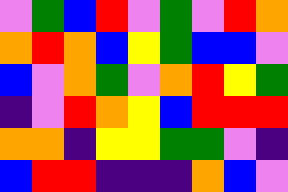[["violet", "green", "blue", "red", "violet", "green", "violet", "red", "orange"], ["orange", "red", "orange", "blue", "yellow", "green", "blue", "blue", "violet"], ["blue", "violet", "orange", "green", "violet", "orange", "red", "yellow", "green"], ["indigo", "violet", "red", "orange", "yellow", "blue", "red", "red", "red"], ["orange", "orange", "indigo", "yellow", "yellow", "green", "green", "violet", "indigo"], ["blue", "red", "red", "indigo", "indigo", "indigo", "orange", "blue", "violet"]]